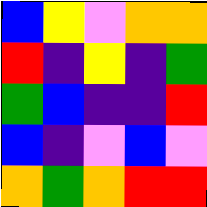[["blue", "yellow", "violet", "orange", "orange"], ["red", "indigo", "yellow", "indigo", "green"], ["green", "blue", "indigo", "indigo", "red"], ["blue", "indigo", "violet", "blue", "violet"], ["orange", "green", "orange", "red", "red"]]